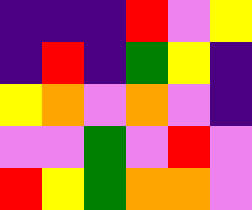[["indigo", "indigo", "indigo", "red", "violet", "yellow"], ["indigo", "red", "indigo", "green", "yellow", "indigo"], ["yellow", "orange", "violet", "orange", "violet", "indigo"], ["violet", "violet", "green", "violet", "red", "violet"], ["red", "yellow", "green", "orange", "orange", "violet"]]